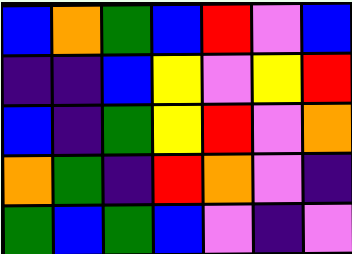[["blue", "orange", "green", "blue", "red", "violet", "blue"], ["indigo", "indigo", "blue", "yellow", "violet", "yellow", "red"], ["blue", "indigo", "green", "yellow", "red", "violet", "orange"], ["orange", "green", "indigo", "red", "orange", "violet", "indigo"], ["green", "blue", "green", "blue", "violet", "indigo", "violet"]]